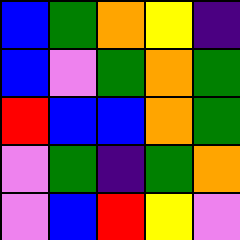[["blue", "green", "orange", "yellow", "indigo"], ["blue", "violet", "green", "orange", "green"], ["red", "blue", "blue", "orange", "green"], ["violet", "green", "indigo", "green", "orange"], ["violet", "blue", "red", "yellow", "violet"]]